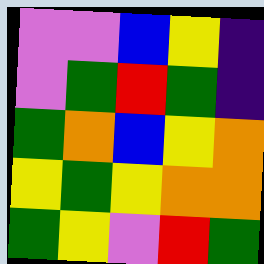[["violet", "violet", "blue", "yellow", "indigo"], ["violet", "green", "red", "green", "indigo"], ["green", "orange", "blue", "yellow", "orange"], ["yellow", "green", "yellow", "orange", "orange"], ["green", "yellow", "violet", "red", "green"]]